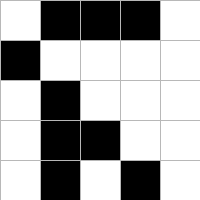[["white", "black", "black", "black", "white"], ["black", "white", "white", "white", "white"], ["white", "black", "white", "white", "white"], ["white", "black", "black", "white", "white"], ["white", "black", "white", "black", "white"]]